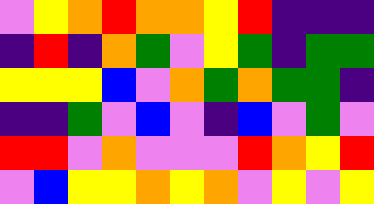[["violet", "yellow", "orange", "red", "orange", "orange", "yellow", "red", "indigo", "indigo", "indigo"], ["indigo", "red", "indigo", "orange", "green", "violet", "yellow", "green", "indigo", "green", "green"], ["yellow", "yellow", "yellow", "blue", "violet", "orange", "green", "orange", "green", "green", "indigo"], ["indigo", "indigo", "green", "violet", "blue", "violet", "indigo", "blue", "violet", "green", "violet"], ["red", "red", "violet", "orange", "violet", "violet", "violet", "red", "orange", "yellow", "red"], ["violet", "blue", "yellow", "yellow", "orange", "yellow", "orange", "violet", "yellow", "violet", "yellow"]]